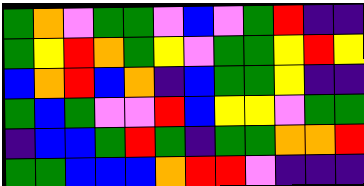[["green", "orange", "violet", "green", "green", "violet", "blue", "violet", "green", "red", "indigo", "indigo"], ["green", "yellow", "red", "orange", "green", "yellow", "violet", "green", "green", "yellow", "red", "yellow"], ["blue", "orange", "red", "blue", "orange", "indigo", "blue", "green", "green", "yellow", "indigo", "indigo"], ["green", "blue", "green", "violet", "violet", "red", "blue", "yellow", "yellow", "violet", "green", "green"], ["indigo", "blue", "blue", "green", "red", "green", "indigo", "green", "green", "orange", "orange", "red"], ["green", "green", "blue", "blue", "blue", "orange", "red", "red", "violet", "indigo", "indigo", "indigo"]]